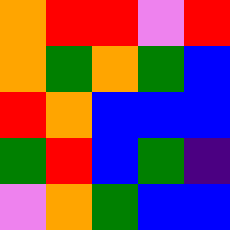[["orange", "red", "red", "violet", "red"], ["orange", "green", "orange", "green", "blue"], ["red", "orange", "blue", "blue", "blue"], ["green", "red", "blue", "green", "indigo"], ["violet", "orange", "green", "blue", "blue"]]